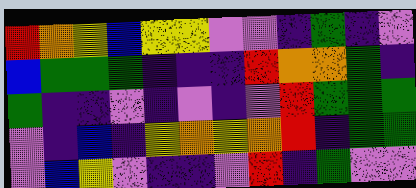[["red", "orange", "yellow", "blue", "yellow", "yellow", "violet", "violet", "indigo", "green", "indigo", "violet"], ["blue", "green", "green", "green", "indigo", "indigo", "indigo", "red", "orange", "orange", "green", "indigo"], ["green", "indigo", "indigo", "violet", "indigo", "violet", "indigo", "violet", "red", "green", "green", "green"], ["violet", "indigo", "blue", "indigo", "yellow", "orange", "yellow", "orange", "red", "indigo", "green", "green"], ["violet", "blue", "yellow", "violet", "indigo", "indigo", "violet", "red", "indigo", "green", "violet", "violet"]]